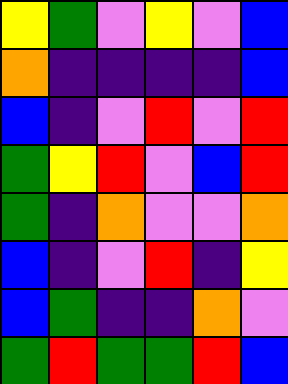[["yellow", "green", "violet", "yellow", "violet", "blue"], ["orange", "indigo", "indigo", "indigo", "indigo", "blue"], ["blue", "indigo", "violet", "red", "violet", "red"], ["green", "yellow", "red", "violet", "blue", "red"], ["green", "indigo", "orange", "violet", "violet", "orange"], ["blue", "indigo", "violet", "red", "indigo", "yellow"], ["blue", "green", "indigo", "indigo", "orange", "violet"], ["green", "red", "green", "green", "red", "blue"]]